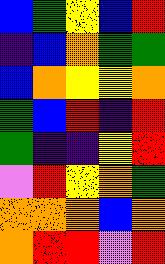[["blue", "green", "yellow", "blue", "red"], ["indigo", "blue", "orange", "green", "green"], ["blue", "orange", "yellow", "yellow", "orange"], ["green", "blue", "red", "indigo", "red"], ["green", "indigo", "indigo", "yellow", "red"], ["violet", "red", "yellow", "orange", "green"], ["orange", "orange", "orange", "blue", "orange"], ["orange", "red", "red", "violet", "red"]]